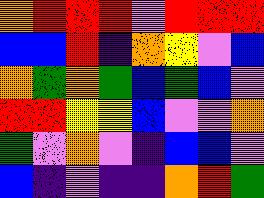[["orange", "red", "red", "red", "violet", "red", "red", "red"], ["blue", "blue", "red", "indigo", "orange", "yellow", "violet", "blue"], ["orange", "green", "orange", "green", "blue", "green", "blue", "violet"], ["red", "red", "yellow", "yellow", "blue", "violet", "violet", "orange"], ["green", "violet", "orange", "violet", "indigo", "blue", "blue", "violet"], ["blue", "indigo", "violet", "indigo", "indigo", "orange", "red", "green"]]